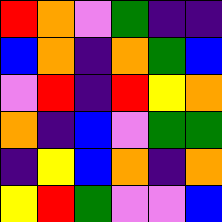[["red", "orange", "violet", "green", "indigo", "indigo"], ["blue", "orange", "indigo", "orange", "green", "blue"], ["violet", "red", "indigo", "red", "yellow", "orange"], ["orange", "indigo", "blue", "violet", "green", "green"], ["indigo", "yellow", "blue", "orange", "indigo", "orange"], ["yellow", "red", "green", "violet", "violet", "blue"]]